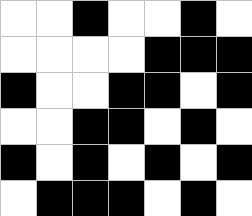[["white", "white", "black", "white", "white", "black", "white"], ["white", "white", "white", "white", "black", "black", "black"], ["black", "white", "white", "black", "black", "white", "black"], ["white", "white", "black", "black", "white", "black", "white"], ["black", "white", "black", "white", "black", "white", "black"], ["white", "black", "black", "black", "white", "black", "white"]]